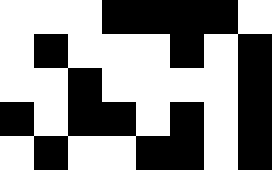[["white", "white", "white", "black", "black", "black", "black", "white"], ["white", "black", "white", "white", "white", "black", "white", "black"], ["white", "white", "black", "white", "white", "white", "white", "black"], ["black", "white", "black", "black", "white", "black", "white", "black"], ["white", "black", "white", "white", "black", "black", "white", "black"]]